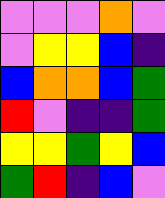[["violet", "violet", "violet", "orange", "violet"], ["violet", "yellow", "yellow", "blue", "indigo"], ["blue", "orange", "orange", "blue", "green"], ["red", "violet", "indigo", "indigo", "green"], ["yellow", "yellow", "green", "yellow", "blue"], ["green", "red", "indigo", "blue", "violet"]]